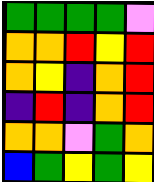[["green", "green", "green", "green", "violet"], ["orange", "orange", "red", "yellow", "red"], ["orange", "yellow", "indigo", "orange", "red"], ["indigo", "red", "indigo", "orange", "red"], ["orange", "orange", "violet", "green", "orange"], ["blue", "green", "yellow", "green", "yellow"]]